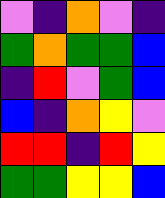[["violet", "indigo", "orange", "violet", "indigo"], ["green", "orange", "green", "green", "blue"], ["indigo", "red", "violet", "green", "blue"], ["blue", "indigo", "orange", "yellow", "violet"], ["red", "red", "indigo", "red", "yellow"], ["green", "green", "yellow", "yellow", "blue"]]